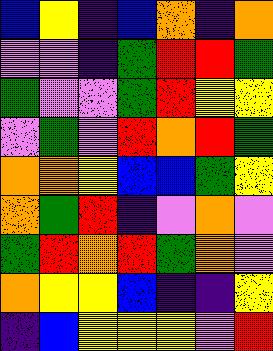[["blue", "yellow", "indigo", "blue", "orange", "indigo", "orange"], ["violet", "violet", "indigo", "green", "red", "red", "green"], ["green", "violet", "violet", "green", "red", "yellow", "yellow"], ["violet", "green", "violet", "red", "orange", "red", "green"], ["orange", "orange", "yellow", "blue", "blue", "green", "yellow"], ["orange", "green", "red", "indigo", "violet", "orange", "violet"], ["green", "red", "orange", "red", "green", "orange", "violet"], ["orange", "yellow", "yellow", "blue", "indigo", "indigo", "yellow"], ["indigo", "blue", "yellow", "yellow", "yellow", "violet", "red"]]